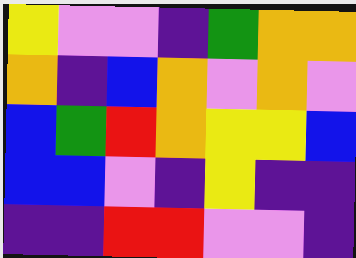[["yellow", "violet", "violet", "indigo", "green", "orange", "orange"], ["orange", "indigo", "blue", "orange", "violet", "orange", "violet"], ["blue", "green", "red", "orange", "yellow", "yellow", "blue"], ["blue", "blue", "violet", "indigo", "yellow", "indigo", "indigo"], ["indigo", "indigo", "red", "red", "violet", "violet", "indigo"]]